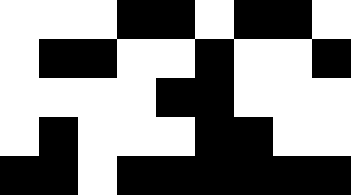[["white", "white", "white", "black", "black", "white", "black", "black", "white"], ["white", "black", "black", "white", "white", "black", "white", "white", "black"], ["white", "white", "white", "white", "black", "black", "white", "white", "white"], ["white", "black", "white", "white", "white", "black", "black", "white", "white"], ["black", "black", "white", "black", "black", "black", "black", "black", "black"]]